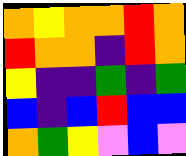[["orange", "yellow", "orange", "orange", "red", "orange"], ["red", "orange", "orange", "indigo", "red", "orange"], ["yellow", "indigo", "indigo", "green", "indigo", "green"], ["blue", "indigo", "blue", "red", "blue", "blue"], ["orange", "green", "yellow", "violet", "blue", "violet"]]